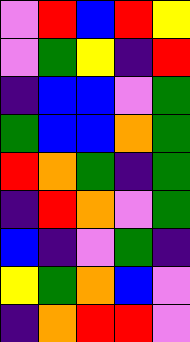[["violet", "red", "blue", "red", "yellow"], ["violet", "green", "yellow", "indigo", "red"], ["indigo", "blue", "blue", "violet", "green"], ["green", "blue", "blue", "orange", "green"], ["red", "orange", "green", "indigo", "green"], ["indigo", "red", "orange", "violet", "green"], ["blue", "indigo", "violet", "green", "indigo"], ["yellow", "green", "orange", "blue", "violet"], ["indigo", "orange", "red", "red", "violet"]]